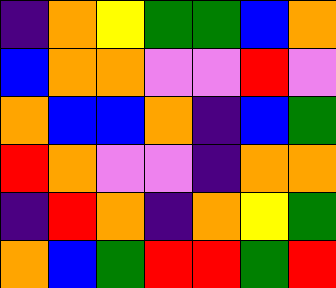[["indigo", "orange", "yellow", "green", "green", "blue", "orange"], ["blue", "orange", "orange", "violet", "violet", "red", "violet"], ["orange", "blue", "blue", "orange", "indigo", "blue", "green"], ["red", "orange", "violet", "violet", "indigo", "orange", "orange"], ["indigo", "red", "orange", "indigo", "orange", "yellow", "green"], ["orange", "blue", "green", "red", "red", "green", "red"]]